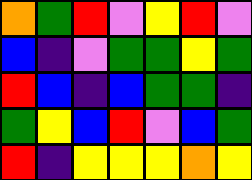[["orange", "green", "red", "violet", "yellow", "red", "violet"], ["blue", "indigo", "violet", "green", "green", "yellow", "green"], ["red", "blue", "indigo", "blue", "green", "green", "indigo"], ["green", "yellow", "blue", "red", "violet", "blue", "green"], ["red", "indigo", "yellow", "yellow", "yellow", "orange", "yellow"]]